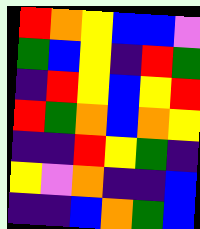[["red", "orange", "yellow", "blue", "blue", "violet"], ["green", "blue", "yellow", "indigo", "red", "green"], ["indigo", "red", "yellow", "blue", "yellow", "red"], ["red", "green", "orange", "blue", "orange", "yellow"], ["indigo", "indigo", "red", "yellow", "green", "indigo"], ["yellow", "violet", "orange", "indigo", "indigo", "blue"], ["indigo", "indigo", "blue", "orange", "green", "blue"]]